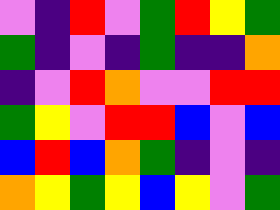[["violet", "indigo", "red", "violet", "green", "red", "yellow", "green"], ["green", "indigo", "violet", "indigo", "green", "indigo", "indigo", "orange"], ["indigo", "violet", "red", "orange", "violet", "violet", "red", "red"], ["green", "yellow", "violet", "red", "red", "blue", "violet", "blue"], ["blue", "red", "blue", "orange", "green", "indigo", "violet", "indigo"], ["orange", "yellow", "green", "yellow", "blue", "yellow", "violet", "green"]]